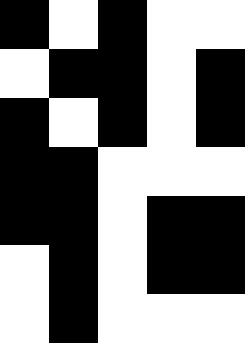[["black", "white", "black", "white", "white"], ["white", "black", "black", "white", "black"], ["black", "white", "black", "white", "black"], ["black", "black", "white", "white", "white"], ["black", "black", "white", "black", "black"], ["white", "black", "white", "black", "black"], ["white", "black", "white", "white", "white"]]